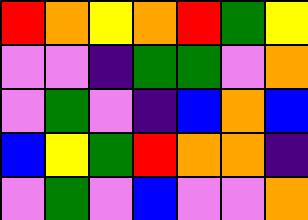[["red", "orange", "yellow", "orange", "red", "green", "yellow"], ["violet", "violet", "indigo", "green", "green", "violet", "orange"], ["violet", "green", "violet", "indigo", "blue", "orange", "blue"], ["blue", "yellow", "green", "red", "orange", "orange", "indigo"], ["violet", "green", "violet", "blue", "violet", "violet", "orange"]]